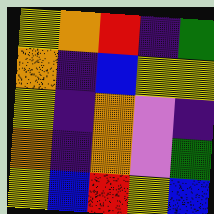[["yellow", "orange", "red", "indigo", "green"], ["orange", "indigo", "blue", "yellow", "yellow"], ["yellow", "indigo", "orange", "violet", "indigo"], ["orange", "indigo", "orange", "violet", "green"], ["yellow", "blue", "red", "yellow", "blue"]]